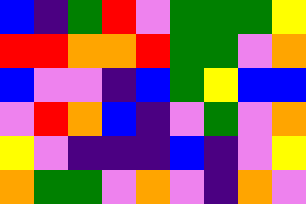[["blue", "indigo", "green", "red", "violet", "green", "green", "green", "yellow"], ["red", "red", "orange", "orange", "red", "green", "green", "violet", "orange"], ["blue", "violet", "violet", "indigo", "blue", "green", "yellow", "blue", "blue"], ["violet", "red", "orange", "blue", "indigo", "violet", "green", "violet", "orange"], ["yellow", "violet", "indigo", "indigo", "indigo", "blue", "indigo", "violet", "yellow"], ["orange", "green", "green", "violet", "orange", "violet", "indigo", "orange", "violet"]]